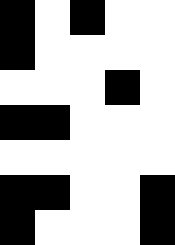[["black", "white", "black", "white", "white"], ["black", "white", "white", "white", "white"], ["white", "white", "white", "black", "white"], ["black", "black", "white", "white", "white"], ["white", "white", "white", "white", "white"], ["black", "black", "white", "white", "black"], ["black", "white", "white", "white", "black"]]